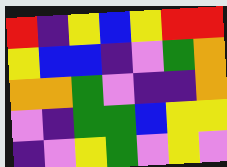[["red", "indigo", "yellow", "blue", "yellow", "red", "red"], ["yellow", "blue", "blue", "indigo", "violet", "green", "orange"], ["orange", "orange", "green", "violet", "indigo", "indigo", "orange"], ["violet", "indigo", "green", "green", "blue", "yellow", "yellow"], ["indigo", "violet", "yellow", "green", "violet", "yellow", "violet"]]